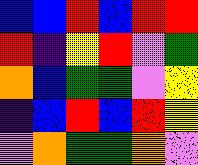[["blue", "blue", "red", "blue", "red", "red"], ["red", "indigo", "yellow", "red", "violet", "green"], ["orange", "blue", "green", "green", "violet", "yellow"], ["indigo", "blue", "red", "blue", "red", "yellow"], ["violet", "orange", "green", "green", "orange", "violet"]]